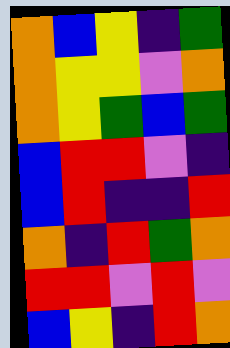[["orange", "blue", "yellow", "indigo", "green"], ["orange", "yellow", "yellow", "violet", "orange"], ["orange", "yellow", "green", "blue", "green"], ["blue", "red", "red", "violet", "indigo"], ["blue", "red", "indigo", "indigo", "red"], ["orange", "indigo", "red", "green", "orange"], ["red", "red", "violet", "red", "violet"], ["blue", "yellow", "indigo", "red", "orange"]]